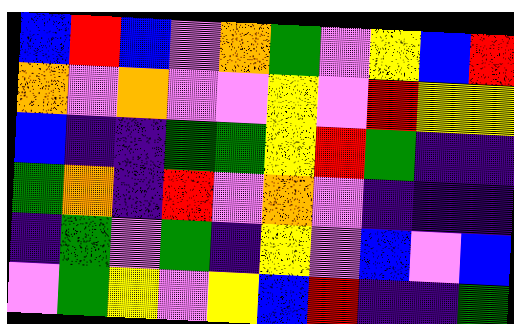[["blue", "red", "blue", "violet", "orange", "green", "violet", "yellow", "blue", "red"], ["orange", "violet", "orange", "violet", "violet", "yellow", "violet", "red", "yellow", "yellow"], ["blue", "indigo", "indigo", "green", "green", "yellow", "red", "green", "indigo", "indigo"], ["green", "orange", "indigo", "red", "violet", "orange", "violet", "indigo", "indigo", "indigo"], ["indigo", "green", "violet", "green", "indigo", "yellow", "violet", "blue", "violet", "blue"], ["violet", "green", "yellow", "violet", "yellow", "blue", "red", "indigo", "indigo", "green"]]